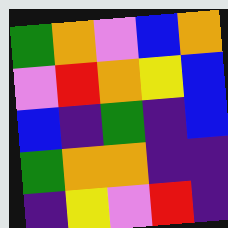[["green", "orange", "violet", "blue", "orange"], ["violet", "red", "orange", "yellow", "blue"], ["blue", "indigo", "green", "indigo", "blue"], ["green", "orange", "orange", "indigo", "indigo"], ["indigo", "yellow", "violet", "red", "indigo"]]